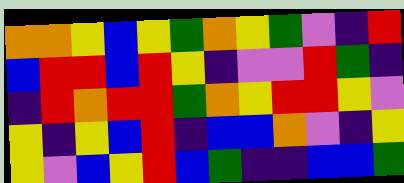[["orange", "orange", "yellow", "blue", "yellow", "green", "orange", "yellow", "green", "violet", "indigo", "red"], ["blue", "red", "red", "blue", "red", "yellow", "indigo", "violet", "violet", "red", "green", "indigo"], ["indigo", "red", "orange", "red", "red", "green", "orange", "yellow", "red", "red", "yellow", "violet"], ["yellow", "indigo", "yellow", "blue", "red", "indigo", "blue", "blue", "orange", "violet", "indigo", "yellow"], ["yellow", "violet", "blue", "yellow", "red", "blue", "green", "indigo", "indigo", "blue", "blue", "green"]]